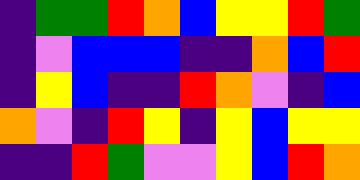[["indigo", "green", "green", "red", "orange", "blue", "yellow", "yellow", "red", "green"], ["indigo", "violet", "blue", "blue", "blue", "indigo", "indigo", "orange", "blue", "red"], ["indigo", "yellow", "blue", "indigo", "indigo", "red", "orange", "violet", "indigo", "blue"], ["orange", "violet", "indigo", "red", "yellow", "indigo", "yellow", "blue", "yellow", "yellow"], ["indigo", "indigo", "red", "green", "violet", "violet", "yellow", "blue", "red", "orange"]]